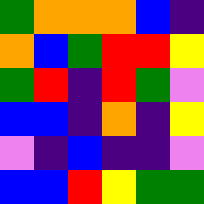[["green", "orange", "orange", "orange", "blue", "indigo"], ["orange", "blue", "green", "red", "red", "yellow"], ["green", "red", "indigo", "red", "green", "violet"], ["blue", "blue", "indigo", "orange", "indigo", "yellow"], ["violet", "indigo", "blue", "indigo", "indigo", "violet"], ["blue", "blue", "red", "yellow", "green", "green"]]